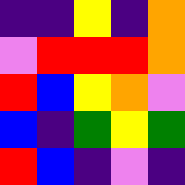[["indigo", "indigo", "yellow", "indigo", "orange"], ["violet", "red", "red", "red", "orange"], ["red", "blue", "yellow", "orange", "violet"], ["blue", "indigo", "green", "yellow", "green"], ["red", "blue", "indigo", "violet", "indigo"]]